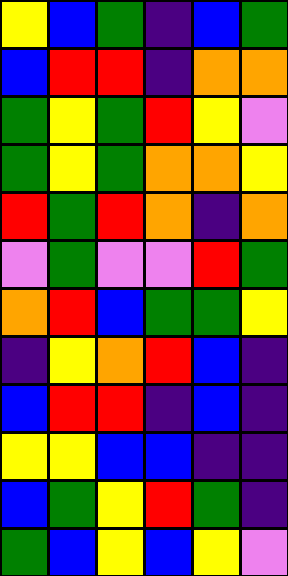[["yellow", "blue", "green", "indigo", "blue", "green"], ["blue", "red", "red", "indigo", "orange", "orange"], ["green", "yellow", "green", "red", "yellow", "violet"], ["green", "yellow", "green", "orange", "orange", "yellow"], ["red", "green", "red", "orange", "indigo", "orange"], ["violet", "green", "violet", "violet", "red", "green"], ["orange", "red", "blue", "green", "green", "yellow"], ["indigo", "yellow", "orange", "red", "blue", "indigo"], ["blue", "red", "red", "indigo", "blue", "indigo"], ["yellow", "yellow", "blue", "blue", "indigo", "indigo"], ["blue", "green", "yellow", "red", "green", "indigo"], ["green", "blue", "yellow", "blue", "yellow", "violet"]]